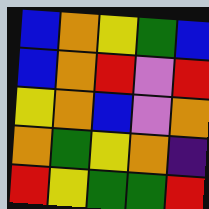[["blue", "orange", "yellow", "green", "blue"], ["blue", "orange", "red", "violet", "red"], ["yellow", "orange", "blue", "violet", "orange"], ["orange", "green", "yellow", "orange", "indigo"], ["red", "yellow", "green", "green", "red"]]